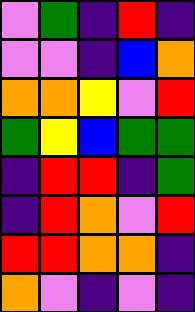[["violet", "green", "indigo", "red", "indigo"], ["violet", "violet", "indigo", "blue", "orange"], ["orange", "orange", "yellow", "violet", "red"], ["green", "yellow", "blue", "green", "green"], ["indigo", "red", "red", "indigo", "green"], ["indigo", "red", "orange", "violet", "red"], ["red", "red", "orange", "orange", "indigo"], ["orange", "violet", "indigo", "violet", "indigo"]]